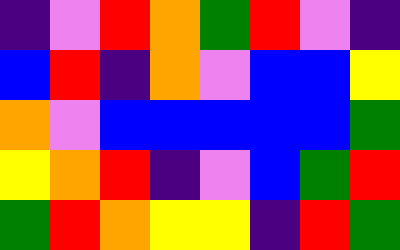[["indigo", "violet", "red", "orange", "green", "red", "violet", "indigo"], ["blue", "red", "indigo", "orange", "violet", "blue", "blue", "yellow"], ["orange", "violet", "blue", "blue", "blue", "blue", "blue", "green"], ["yellow", "orange", "red", "indigo", "violet", "blue", "green", "red"], ["green", "red", "orange", "yellow", "yellow", "indigo", "red", "green"]]